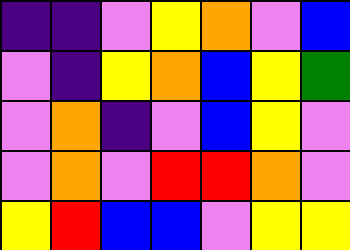[["indigo", "indigo", "violet", "yellow", "orange", "violet", "blue"], ["violet", "indigo", "yellow", "orange", "blue", "yellow", "green"], ["violet", "orange", "indigo", "violet", "blue", "yellow", "violet"], ["violet", "orange", "violet", "red", "red", "orange", "violet"], ["yellow", "red", "blue", "blue", "violet", "yellow", "yellow"]]